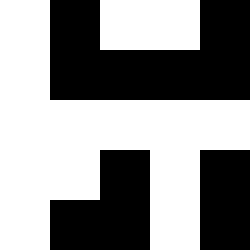[["white", "black", "white", "white", "black"], ["white", "black", "black", "black", "black"], ["white", "white", "white", "white", "white"], ["white", "white", "black", "white", "black"], ["white", "black", "black", "white", "black"]]